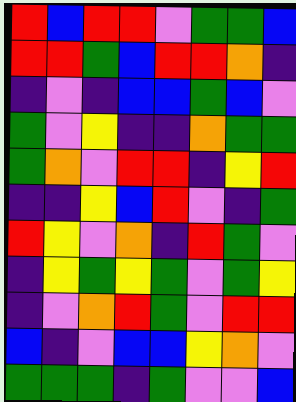[["red", "blue", "red", "red", "violet", "green", "green", "blue"], ["red", "red", "green", "blue", "red", "red", "orange", "indigo"], ["indigo", "violet", "indigo", "blue", "blue", "green", "blue", "violet"], ["green", "violet", "yellow", "indigo", "indigo", "orange", "green", "green"], ["green", "orange", "violet", "red", "red", "indigo", "yellow", "red"], ["indigo", "indigo", "yellow", "blue", "red", "violet", "indigo", "green"], ["red", "yellow", "violet", "orange", "indigo", "red", "green", "violet"], ["indigo", "yellow", "green", "yellow", "green", "violet", "green", "yellow"], ["indigo", "violet", "orange", "red", "green", "violet", "red", "red"], ["blue", "indigo", "violet", "blue", "blue", "yellow", "orange", "violet"], ["green", "green", "green", "indigo", "green", "violet", "violet", "blue"]]